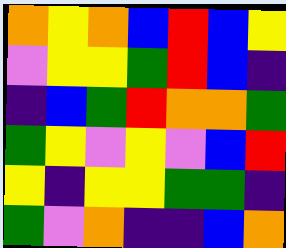[["orange", "yellow", "orange", "blue", "red", "blue", "yellow"], ["violet", "yellow", "yellow", "green", "red", "blue", "indigo"], ["indigo", "blue", "green", "red", "orange", "orange", "green"], ["green", "yellow", "violet", "yellow", "violet", "blue", "red"], ["yellow", "indigo", "yellow", "yellow", "green", "green", "indigo"], ["green", "violet", "orange", "indigo", "indigo", "blue", "orange"]]